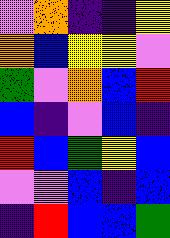[["violet", "orange", "indigo", "indigo", "yellow"], ["orange", "blue", "yellow", "yellow", "violet"], ["green", "violet", "orange", "blue", "red"], ["blue", "indigo", "violet", "blue", "indigo"], ["red", "blue", "green", "yellow", "blue"], ["violet", "violet", "blue", "indigo", "blue"], ["indigo", "red", "blue", "blue", "green"]]